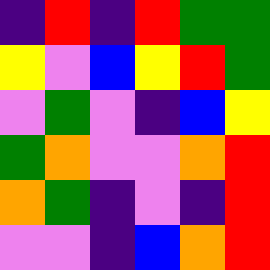[["indigo", "red", "indigo", "red", "green", "green"], ["yellow", "violet", "blue", "yellow", "red", "green"], ["violet", "green", "violet", "indigo", "blue", "yellow"], ["green", "orange", "violet", "violet", "orange", "red"], ["orange", "green", "indigo", "violet", "indigo", "red"], ["violet", "violet", "indigo", "blue", "orange", "red"]]